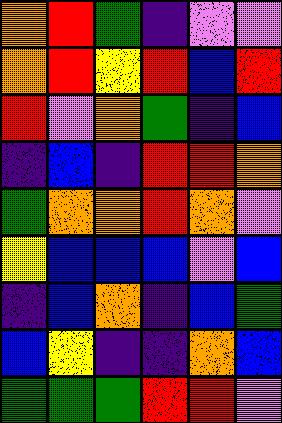[["orange", "red", "green", "indigo", "violet", "violet"], ["orange", "red", "yellow", "red", "blue", "red"], ["red", "violet", "orange", "green", "indigo", "blue"], ["indigo", "blue", "indigo", "red", "red", "orange"], ["green", "orange", "orange", "red", "orange", "violet"], ["yellow", "blue", "blue", "blue", "violet", "blue"], ["indigo", "blue", "orange", "indigo", "blue", "green"], ["blue", "yellow", "indigo", "indigo", "orange", "blue"], ["green", "green", "green", "red", "red", "violet"]]